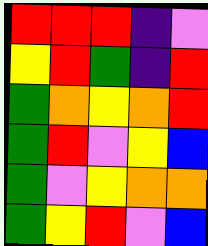[["red", "red", "red", "indigo", "violet"], ["yellow", "red", "green", "indigo", "red"], ["green", "orange", "yellow", "orange", "red"], ["green", "red", "violet", "yellow", "blue"], ["green", "violet", "yellow", "orange", "orange"], ["green", "yellow", "red", "violet", "blue"]]